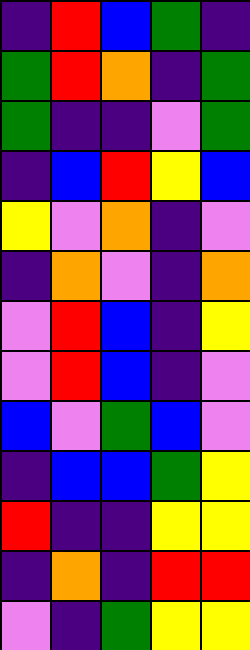[["indigo", "red", "blue", "green", "indigo"], ["green", "red", "orange", "indigo", "green"], ["green", "indigo", "indigo", "violet", "green"], ["indigo", "blue", "red", "yellow", "blue"], ["yellow", "violet", "orange", "indigo", "violet"], ["indigo", "orange", "violet", "indigo", "orange"], ["violet", "red", "blue", "indigo", "yellow"], ["violet", "red", "blue", "indigo", "violet"], ["blue", "violet", "green", "blue", "violet"], ["indigo", "blue", "blue", "green", "yellow"], ["red", "indigo", "indigo", "yellow", "yellow"], ["indigo", "orange", "indigo", "red", "red"], ["violet", "indigo", "green", "yellow", "yellow"]]